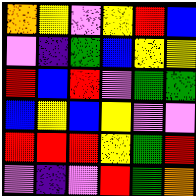[["orange", "yellow", "violet", "yellow", "red", "blue"], ["violet", "indigo", "green", "blue", "yellow", "yellow"], ["red", "blue", "red", "violet", "green", "green"], ["blue", "yellow", "blue", "yellow", "violet", "violet"], ["red", "red", "red", "yellow", "green", "red"], ["violet", "indigo", "violet", "red", "green", "orange"]]